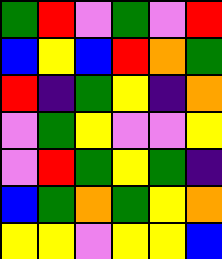[["green", "red", "violet", "green", "violet", "red"], ["blue", "yellow", "blue", "red", "orange", "green"], ["red", "indigo", "green", "yellow", "indigo", "orange"], ["violet", "green", "yellow", "violet", "violet", "yellow"], ["violet", "red", "green", "yellow", "green", "indigo"], ["blue", "green", "orange", "green", "yellow", "orange"], ["yellow", "yellow", "violet", "yellow", "yellow", "blue"]]